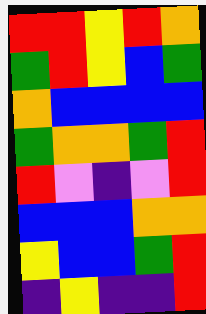[["red", "red", "yellow", "red", "orange"], ["green", "red", "yellow", "blue", "green"], ["orange", "blue", "blue", "blue", "blue"], ["green", "orange", "orange", "green", "red"], ["red", "violet", "indigo", "violet", "red"], ["blue", "blue", "blue", "orange", "orange"], ["yellow", "blue", "blue", "green", "red"], ["indigo", "yellow", "indigo", "indigo", "red"]]